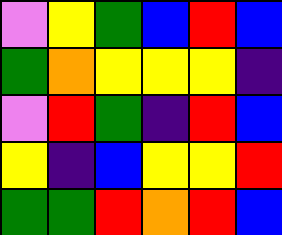[["violet", "yellow", "green", "blue", "red", "blue"], ["green", "orange", "yellow", "yellow", "yellow", "indigo"], ["violet", "red", "green", "indigo", "red", "blue"], ["yellow", "indigo", "blue", "yellow", "yellow", "red"], ["green", "green", "red", "orange", "red", "blue"]]